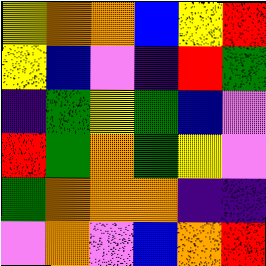[["yellow", "orange", "orange", "blue", "yellow", "red"], ["yellow", "blue", "violet", "indigo", "red", "green"], ["indigo", "green", "yellow", "green", "blue", "violet"], ["red", "green", "orange", "green", "yellow", "violet"], ["green", "orange", "orange", "orange", "indigo", "indigo"], ["violet", "orange", "violet", "blue", "orange", "red"]]